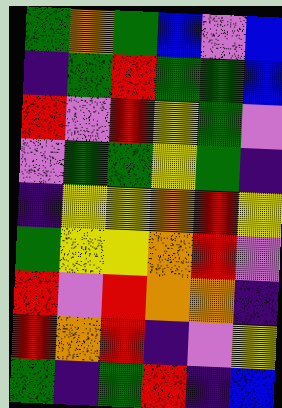[["green", "orange", "green", "blue", "violet", "blue"], ["indigo", "green", "red", "green", "green", "blue"], ["red", "violet", "red", "yellow", "green", "violet"], ["violet", "green", "green", "yellow", "green", "indigo"], ["indigo", "yellow", "yellow", "orange", "red", "yellow"], ["green", "yellow", "yellow", "orange", "red", "violet"], ["red", "violet", "red", "orange", "orange", "indigo"], ["red", "orange", "red", "indigo", "violet", "yellow"], ["green", "indigo", "green", "red", "indigo", "blue"]]